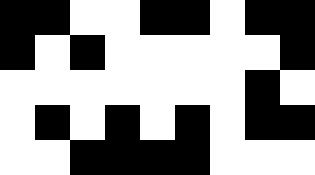[["black", "black", "white", "white", "black", "black", "white", "black", "black"], ["black", "white", "black", "white", "white", "white", "white", "white", "black"], ["white", "white", "white", "white", "white", "white", "white", "black", "white"], ["white", "black", "white", "black", "white", "black", "white", "black", "black"], ["white", "white", "black", "black", "black", "black", "white", "white", "white"]]